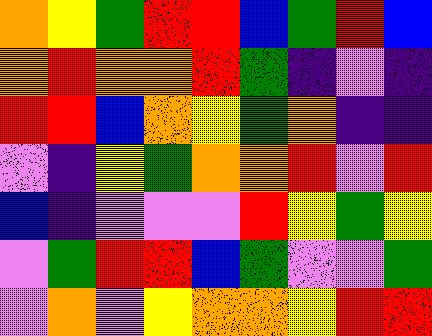[["orange", "yellow", "green", "red", "red", "blue", "green", "red", "blue"], ["orange", "red", "orange", "orange", "red", "green", "indigo", "violet", "indigo"], ["red", "red", "blue", "orange", "yellow", "green", "orange", "indigo", "indigo"], ["violet", "indigo", "yellow", "green", "orange", "orange", "red", "violet", "red"], ["blue", "indigo", "violet", "violet", "violet", "red", "yellow", "green", "yellow"], ["violet", "green", "red", "red", "blue", "green", "violet", "violet", "green"], ["violet", "orange", "violet", "yellow", "orange", "orange", "yellow", "red", "red"]]